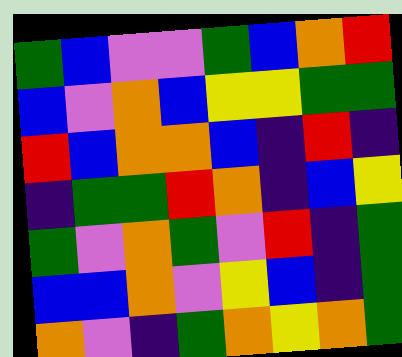[["green", "blue", "violet", "violet", "green", "blue", "orange", "red"], ["blue", "violet", "orange", "blue", "yellow", "yellow", "green", "green"], ["red", "blue", "orange", "orange", "blue", "indigo", "red", "indigo"], ["indigo", "green", "green", "red", "orange", "indigo", "blue", "yellow"], ["green", "violet", "orange", "green", "violet", "red", "indigo", "green"], ["blue", "blue", "orange", "violet", "yellow", "blue", "indigo", "green"], ["orange", "violet", "indigo", "green", "orange", "yellow", "orange", "green"]]